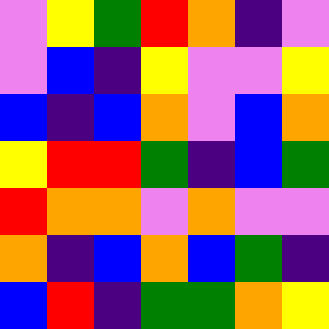[["violet", "yellow", "green", "red", "orange", "indigo", "violet"], ["violet", "blue", "indigo", "yellow", "violet", "violet", "yellow"], ["blue", "indigo", "blue", "orange", "violet", "blue", "orange"], ["yellow", "red", "red", "green", "indigo", "blue", "green"], ["red", "orange", "orange", "violet", "orange", "violet", "violet"], ["orange", "indigo", "blue", "orange", "blue", "green", "indigo"], ["blue", "red", "indigo", "green", "green", "orange", "yellow"]]